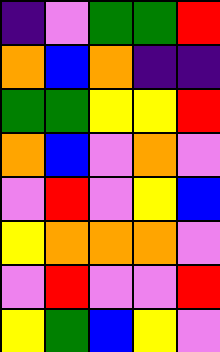[["indigo", "violet", "green", "green", "red"], ["orange", "blue", "orange", "indigo", "indigo"], ["green", "green", "yellow", "yellow", "red"], ["orange", "blue", "violet", "orange", "violet"], ["violet", "red", "violet", "yellow", "blue"], ["yellow", "orange", "orange", "orange", "violet"], ["violet", "red", "violet", "violet", "red"], ["yellow", "green", "blue", "yellow", "violet"]]